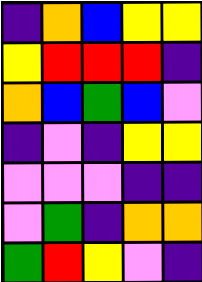[["indigo", "orange", "blue", "yellow", "yellow"], ["yellow", "red", "red", "red", "indigo"], ["orange", "blue", "green", "blue", "violet"], ["indigo", "violet", "indigo", "yellow", "yellow"], ["violet", "violet", "violet", "indigo", "indigo"], ["violet", "green", "indigo", "orange", "orange"], ["green", "red", "yellow", "violet", "indigo"]]